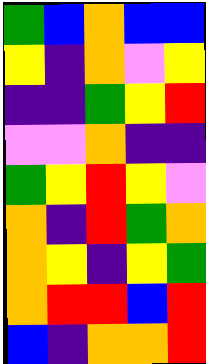[["green", "blue", "orange", "blue", "blue"], ["yellow", "indigo", "orange", "violet", "yellow"], ["indigo", "indigo", "green", "yellow", "red"], ["violet", "violet", "orange", "indigo", "indigo"], ["green", "yellow", "red", "yellow", "violet"], ["orange", "indigo", "red", "green", "orange"], ["orange", "yellow", "indigo", "yellow", "green"], ["orange", "red", "red", "blue", "red"], ["blue", "indigo", "orange", "orange", "red"]]